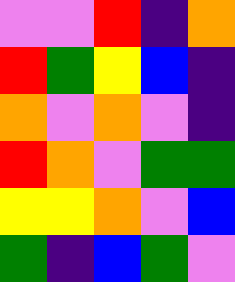[["violet", "violet", "red", "indigo", "orange"], ["red", "green", "yellow", "blue", "indigo"], ["orange", "violet", "orange", "violet", "indigo"], ["red", "orange", "violet", "green", "green"], ["yellow", "yellow", "orange", "violet", "blue"], ["green", "indigo", "blue", "green", "violet"]]